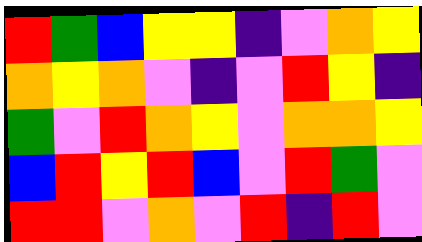[["red", "green", "blue", "yellow", "yellow", "indigo", "violet", "orange", "yellow"], ["orange", "yellow", "orange", "violet", "indigo", "violet", "red", "yellow", "indigo"], ["green", "violet", "red", "orange", "yellow", "violet", "orange", "orange", "yellow"], ["blue", "red", "yellow", "red", "blue", "violet", "red", "green", "violet"], ["red", "red", "violet", "orange", "violet", "red", "indigo", "red", "violet"]]